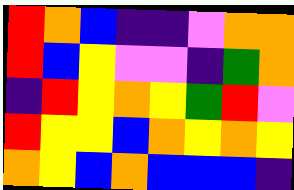[["red", "orange", "blue", "indigo", "indigo", "violet", "orange", "orange"], ["red", "blue", "yellow", "violet", "violet", "indigo", "green", "orange"], ["indigo", "red", "yellow", "orange", "yellow", "green", "red", "violet"], ["red", "yellow", "yellow", "blue", "orange", "yellow", "orange", "yellow"], ["orange", "yellow", "blue", "orange", "blue", "blue", "blue", "indigo"]]